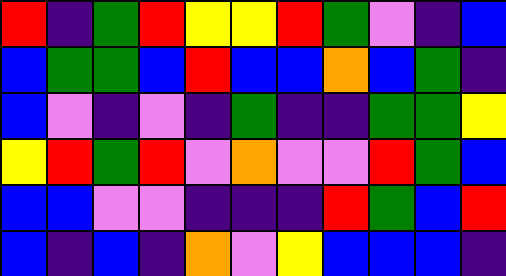[["red", "indigo", "green", "red", "yellow", "yellow", "red", "green", "violet", "indigo", "blue"], ["blue", "green", "green", "blue", "red", "blue", "blue", "orange", "blue", "green", "indigo"], ["blue", "violet", "indigo", "violet", "indigo", "green", "indigo", "indigo", "green", "green", "yellow"], ["yellow", "red", "green", "red", "violet", "orange", "violet", "violet", "red", "green", "blue"], ["blue", "blue", "violet", "violet", "indigo", "indigo", "indigo", "red", "green", "blue", "red"], ["blue", "indigo", "blue", "indigo", "orange", "violet", "yellow", "blue", "blue", "blue", "indigo"]]